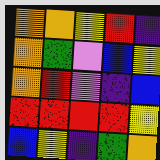[["orange", "orange", "yellow", "red", "indigo"], ["orange", "green", "violet", "blue", "yellow"], ["orange", "red", "violet", "indigo", "blue"], ["red", "red", "red", "red", "yellow"], ["blue", "yellow", "indigo", "green", "orange"]]